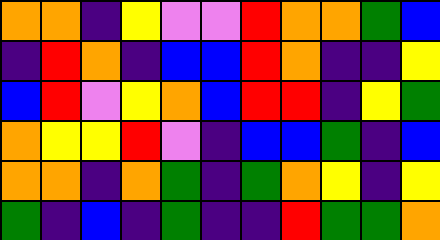[["orange", "orange", "indigo", "yellow", "violet", "violet", "red", "orange", "orange", "green", "blue"], ["indigo", "red", "orange", "indigo", "blue", "blue", "red", "orange", "indigo", "indigo", "yellow"], ["blue", "red", "violet", "yellow", "orange", "blue", "red", "red", "indigo", "yellow", "green"], ["orange", "yellow", "yellow", "red", "violet", "indigo", "blue", "blue", "green", "indigo", "blue"], ["orange", "orange", "indigo", "orange", "green", "indigo", "green", "orange", "yellow", "indigo", "yellow"], ["green", "indigo", "blue", "indigo", "green", "indigo", "indigo", "red", "green", "green", "orange"]]